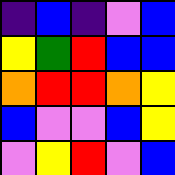[["indigo", "blue", "indigo", "violet", "blue"], ["yellow", "green", "red", "blue", "blue"], ["orange", "red", "red", "orange", "yellow"], ["blue", "violet", "violet", "blue", "yellow"], ["violet", "yellow", "red", "violet", "blue"]]